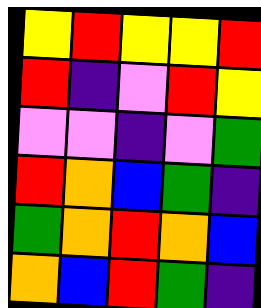[["yellow", "red", "yellow", "yellow", "red"], ["red", "indigo", "violet", "red", "yellow"], ["violet", "violet", "indigo", "violet", "green"], ["red", "orange", "blue", "green", "indigo"], ["green", "orange", "red", "orange", "blue"], ["orange", "blue", "red", "green", "indigo"]]